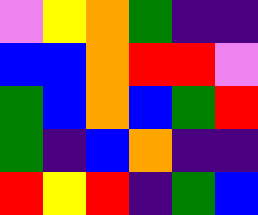[["violet", "yellow", "orange", "green", "indigo", "indigo"], ["blue", "blue", "orange", "red", "red", "violet"], ["green", "blue", "orange", "blue", "green", "red"], ["green", "indigo", "blue", "orange", "indigo", "indigo"], ["red", "yellow", "red", "indigo", "green", "blue"]]